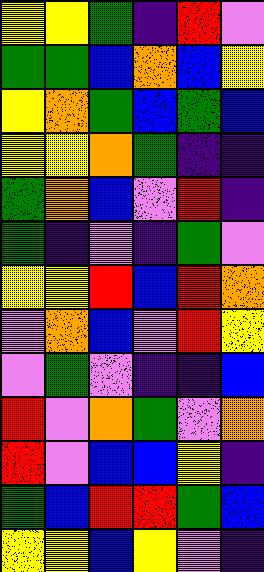[["yellow", "yellow", "green", "indigo", "red", "violet"], ["green", "green", "blue", "orange", "blue", "yellow"], ["yellow", "orange", "green", "blue", "green", "blue"], ["yellow", "yellow", "orange", "green", "indigo", "indigo"], ["green", "orange", "blue", "violet", "red", "indigo"], ["green", "indigo", "violet", "indigo", "green", "violet"], ["yellow", "yellow", "red", "blue", "red", "orange"], ["violet", "orange", "blue", "violet", "red", "yellow"], ["violet", "green", "violet", "indigo", "indigo", "blue"], ["red", "violet", "orange", "green", "violet", "orange"], ["red", "violet", "blue", "blue", "yellow", "indigo"], ["green", "blue", "red", "red", "green", "blue"], ["yellow", "yellow", "blue", "yellow", "violet", "indigo"]]